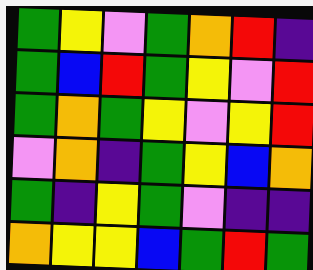[["green", "yellow", "violet", "green", "orange", "red", "indigo"], ["green", "blue", "red", "green", "yellow", "violet", "red"], ["green", "orange", "green", "yellow", "violet", "yellow", "red"], ["violet", "orange", "indigo", "green", "yellow", "blue", "orange"], ["green", "indigo", "yellow", "green", "violet", "indigo", "indigo"], ["orange", "yellow", "yellow", "blue", "green", "red", "green"]]